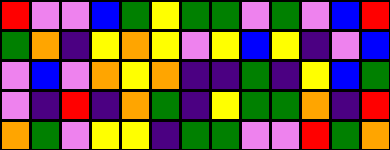[["red", "violet", "violet", "blue", "green", "yellow", "green", "green", "violet", "green", "violet", "blue", "red"], ["green", "orange", "indigo", "yellow", "orange", "yellow", "violet", "yellow", "blue", "yellow", "indigo", "violet", "blue"], ["violet", "blue", "violet", "orange", "yellow", "orange", "indigo", "indigo", "green", "indigo", "yellow", "blue", "green"], ["violet", "indigo", "red", "indigo", "orange", "green", "indigo", "yellow", "green", "green", "orange", "indigo", "red"], ["orange", "green", "violet", "yellow", "yellow", "indigo", "green", "green", "violet", "violet", "red", "green", "orange"]]